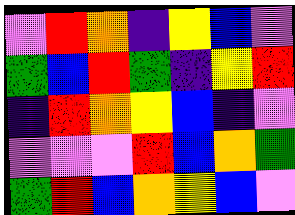[["violet", "red", "orange", "indigo", "yellow", "blue", "violet"], ["green", "blue", "red", "green", "indigo", "yellow", "red"], ["indigo", "red", "orange", "yellow", "blue", "indigo", "violet"], ["violet", "violet", "violet", "red", "blue", "orange", "green"], ["green", "red", "blue", "orange", "yellow", "blue", "violet"]]